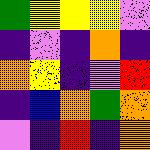[["green", "yellow", "yellow", "yellow", "violet"], ["indigo", "violet", "indigo", "orange", "indigo"], ["orange", "yellow", "indigo", "violet", "red"], ["indigo", "blue", "orange", "green", "orange"], ["violet", "indigo", "red", "indigo", "orange"]]